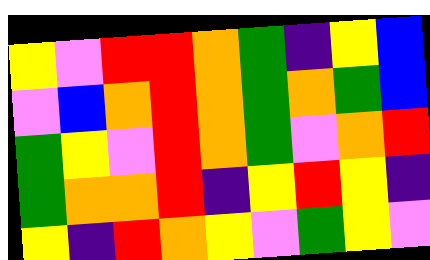[["yellow", "violet", "red", "red", "orange", "green", "indigo", "yellow", "blue"], ["violet", "blue", "orange", "red", "orange", "green", "orange", "green", "blue"], ["green", "yellow", "violet", "red", "orange", "green", "violet", "orange", "red"], ["green", "orange", "orange", "red", "indigo", "yellow", "red", "yellow", "indigo"], ["yellow", "indigo", "red", "orange", "yellow", "violet", "green", "yellow", "violet"]]